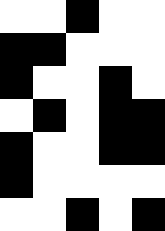[["white", "white", "black", "white", "white"], ["black", "black", "white", "white", "white"], ["black", "white", "white", "black", "white"], ["white", "black", "white", "black", "black"], ["black", "white", "white", "black", "black"], ["black", "white", "white", "white", "white"], ["white", "white", "black", "white", "black"]]